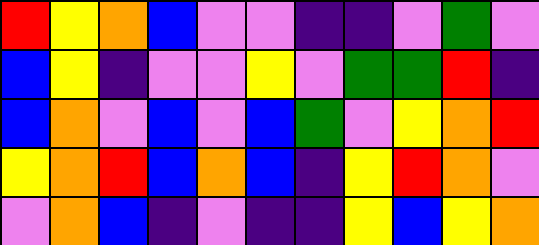[["red", "yellow", "orange", "blue", "violet", "violet", "indigo", "indigo", "violet", "green", "violet"], ["blue", "yellow", "indigo", "violet", "violet", "yellow", "violet", "green", "green", "red", "indigo"], ["blue", "orange", "violet", "blue", "violet", "blue", "green", "violet", "yellow", "orange", "red"], ["yellow", "orange", "red", "blue", "orange", "blue", "indigo", "yellow", "red", "orange", "violet"], ["violet", "orange", "blue", "indigo", "violet", "indigo", "indigo", "yellow", "blue", "yellow", "orange"]]